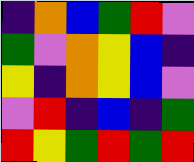[["indigo", "orange", "blue", "green", "red", "violet"], ["green", "violet", "orange", "yellow", "blue", "indigo"], ["yellow", "indigo", "orange", "yellow", "blue", "violet"], ["violet", "red", "indigo", "blue", "indigo", "green"], ["red", "yellow", "green", "red", "green", "red"]]